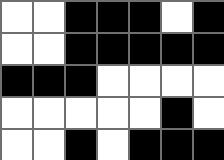[["white", "white", "black", "black", "black", "white", "black"], ["white", "white", "black", "black", "black", "black", "black"], ["black", "black", "black", "white", "white", "white", "white"], ["white", "white", "white", "white", "white", "black", "white"], ["white", "white", "black", "white", "black", "black", "black"]]